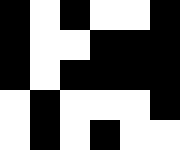[["black", "white", "black", "white", "white", "black"], ["black", "white", "white", "black", "black", "black"], ["black", "white", "black", "black", "black", "black"], ["white", "black", "white", "white", "white", "black"], ["white", "black", "white", "black", "white", "white"]]